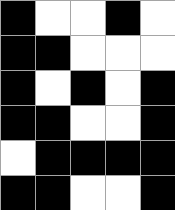[["black", "white", "white", "black", "white"], ["black", "black", "white", "white", "white"], ["black", "white", "black", "white", "black"], ["black", "black", "white", "white", "black"], ["white", "black", "black", "black", "black"], ["black", "black", "white", "white", "black"]]